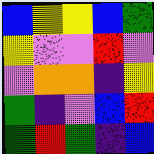[["blue", "yellow", "yellow", "blue", "green"], ["yellow", "violet", "violet", "red", "violet"], ["violet", "orange", "orange", "indigo", "yellow"], ["green", "indigo", "violet", "blue", "red"], ["green", "red", "green", "indigo", "blue"]]